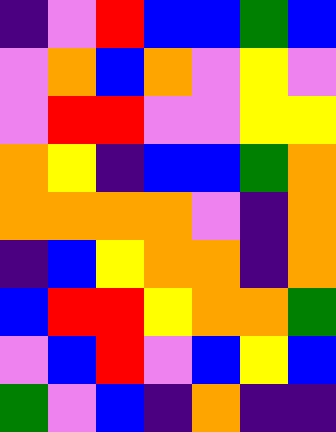[["indigo", "violet", "red", "blue", "blue", "green", "blue"], ["violet", "orange", "blue", "orange", "violet", "yellow", "violet"], ["violet", "red", "red", "violet", "violet", "yellow", "yellow"], ["orange", "yellow", "indigo", "blue", "blue", "green", "orange"], ["orange", "orange", "orange", "orange", "violet", "indigo", "orange"], ["indigo", "blue", "yellow", "orange", "orange", "indigo", "orange"], ["blue", "red", "red", "yellow", "orange", "orange", "green"], ["violet", "blue", "red", "violet", "blue", "yellow", "blue"], ["green", "violet", "blue", "indigo", "orange", "indigo", "indigo"]]